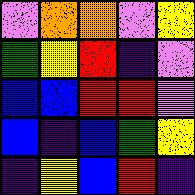[["violet", "orange", "orange", "violet", "yellow"], ["green", "yellow", "red", "indigo", "violet"], ["blue", "blue", "red", "red", "violet"], ["blue", "indigo", "blue", "green", "yellow"], ["indigo", "yellow", "blue", "red", "indigo"]]